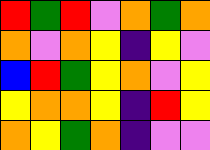[["red", "green", "red", "violet", "orange", "green", "orange"], ["orange", "violet", "orange", "yellow", "indigo", "yellow", "violet"], ["blue", "red", "green", "yellow", "orange", "violet", "yellow"], ["yellow", "orange", "orange", "yellow", "indigo", "red", "yellow"], ["orange", "yellow", "green", "orange", "indigo", "violet", "violet"]]